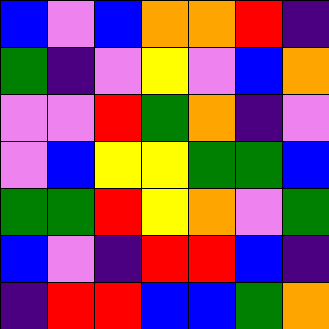[["blue", "violet", "blue", "orange", "orange", "red", "indigo"], ["green", "indigo", "violet", "yellow", "violet", "blue", "orange"], ["violet", "violet", "red", "green", "orange", "indigo", "violet"], ["violet", "blue", "yellow", "yellow", "green", "green", "blue"], ["green", "green", "red", "yellow", "orange", "violet", "green"], ["blue", "violet", "indigo", "red", "red", "blue", "indigo"], ["indigo", "red", "red", "blue", "blue", "green", "orange"]]